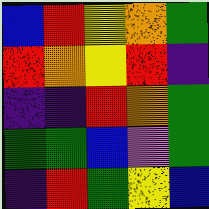[["blue", "red", "yellow", "orange", "green"], ["red", "orange", "yellow", "red", "indigo"], ["indigo", "indigo", "red", "orange", "green"], ["green", "green", "blue", "violet", "green"], ["indigo", "red", "green", "yellow", "blue"]]